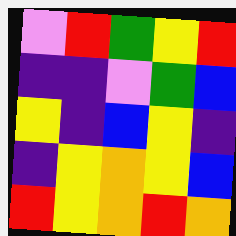[["violet", "red", "green", "yellow", "red"], ["indigo", "indigo", "violet", "green", "blue"], ["yellow", "indigo", "blue", "yellow", "indigo"], ["indigo", "yellow", "orange", "yellow", "blue"], ["red", "yellow", "orange", "red", "orange"]]